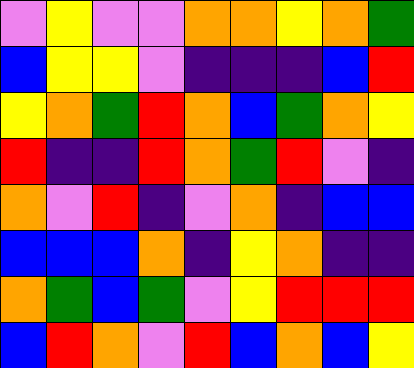[["violet", "yellow", "violet", "violet", "orange", "orange", "yellow", "orange", "green"], ["blue", "yellow", "yellow", "violet", "indigo", "indigo", "indigo", "blue", "red"], ["yellow", "orange", "green", "red", "orange", "blue", "green", "orange", "yellow"], ["red", "indigo", "indigo", "red", "orange", "green", "red", "violet", "indigo"], ["orange", "violet", "red", "indigo", "violet", "orange", "indigo", "blue", "blue"], ["blue", "blue", "blue", "orange", "indigo", "yellow", "orange", "indigo", "indigo"], ["orange", "green", "blue", "green", "violet", "yellow", "red", "red", "red"], ["blue", "red", "orange", "violet", "red", "blue", "orange", "blue", "yellow"]]